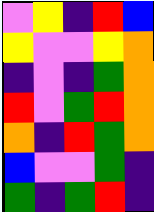[["violet", "yellow", "indigo", "red", "blue"], ["yellow", "violet", "violet", "yellow", "orange"], ["indigo", "violet", "indigo", "green", "orange"], ["red", "violet", "green", "red", "orange"], ["orange", "indigo", "red", "green", "orange"], ["blue", "violet", "violet", "green", "indigo"], ["green", "indigo", "green", "red", "indigo"]]